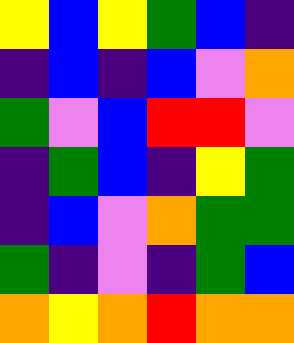[["yellow", "blue", "yellow", "green", "blue", "indigo"], ["indigo", "blue", "indigo", "blue", "violet", "orange"], ["green", "violet", "blue", "red", "red", "violet"], ["indigo", "green", "blue", "indigo", "yellow", "green"], ["indigo", "blue", "violet", "orange", "green", "green"], ["green", "indigo", "violet", "indigo", "green", "blue"], ["orange", "yellow", "orange", "red", "orange", "orange"]]